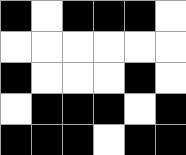[["black", "white", "black", "black", "black", "white"], ["white", "white", "white", "white", "white", "white"], ["black", "white", "white", "white", "black", "white"], ["white", "black", "black", "black", "white", "black"], ["black", "black", "black", "white", "black", "black"]]